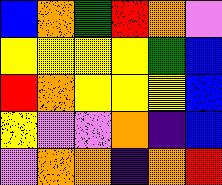[["blue", "orange", "green", "red", "orange", "violet"], ["yellow", "yellow", "yellow", "yellow", "green", "blue"], ["red", "orange", "yellow", "yellow", "yellow", "blue"], ["yellow", "violet", "violet", "orange", "indigo", "blue"], ["violet", "orange", "orange", "indigo", "orange", "red"]]